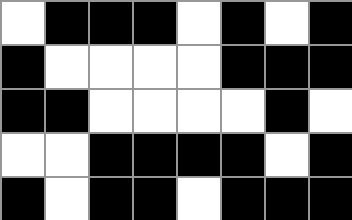[["white", "black", "black", "black", "white", "black", "white", "black"], ["black", "white", "white", "white", "white", "black", "black", "black"], ["black", "black", "white", "white", "white", "white", "black", "white"], ["white", "white", "black", "black", "black", "black", "white", "black"], ["black", "white", "black", "black", "white", "black", "black", "black"]]